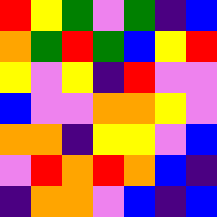[["red", "yellow", "green", "violet", "green", "indigo", "blue"], ["orange", "green", "red", "green", "blue", "yellow", "red"], ["yellow", "violet", "yellow", "indigo", "red", "violet", "violet"], ["blue", "violet", "violet", "orange", "orange", "yellow", "violet"], ["orange", "orange", "indigo", "yellow", "yellow", "violet", "blue"], ["violet", "red", "orange", "red", "orange", "blue", "indigo"], ["indigo", "orange", "orange", "violet", "blue", "indigo", "blue"]]